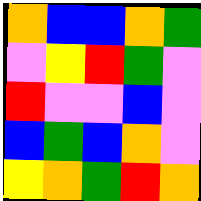[["orange", "blue", "blue", "orange", "green"], ["violet", "yellow", "red", "green", "violet"], ["red", "violet", "violet", "blue", "violet"], ["blue", "green", "blue", "orange", "violet"], ["yellow", "orange", "green", "red", "orange"]]